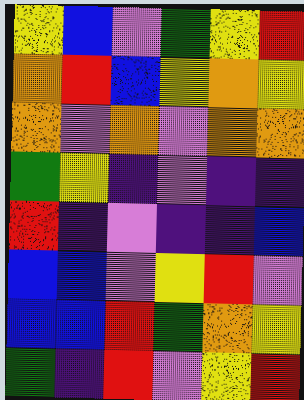[["yellow", "blue", "violet", "green", "yellow", "red"], ["orange", "red", "blue", "yellow", "orange", "yellow"], ["orange", "violet", "orange", "violet", "orange", "orange"], ["green", "yellow", "indigo", "violet", "indigo", "indigo"], ["red", "indigo", "violet", "indigo", "indigo", "blue"], ["blue", "blue", "violet", "yellow", "red", "violet"], ["blue", "blue", "red", "green", "orange", "yellow"], ["green", "indigo", "red", "violet", "yellow", "red"]]